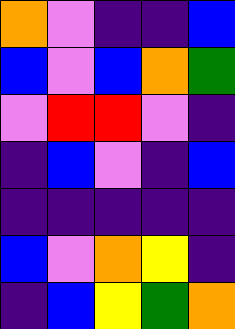[["orange", "violet", "indigo", "indigo", "blue"], ["blue", "violet", "blue", "orange", "green"], ["violet", "red", "red", "violet", "indigo"], ["indigo", "blue", "violet", "indigo", "blue"], ["indigo", "indigo", "indigo", "indigo", "indigo"], ["blue", "violet", "orange", "yellow", "indigo"], ["indigo", "blue", "yellow", "green", "orange"]]